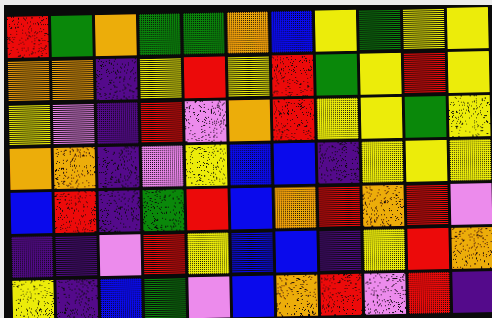[["red", "green", "orange", "green", "green", "orange", "blue", "yellow", "green", "yellow", "yellow"], ["orange", "orange", "indigo", "yellow", "red", "yellow", "red", "green", "yellow", "red", "yellow"], ["yellow", "violet", "indigo", "red", "violet", "orange", "red", "yellow", "yellow", "green", "yellow"], ["orange", "orange", "indigo", "violet", "yellow", "blue", "blue", "indigo", "yellow", "yellow", "yellow"], ["blue", "red", "indigo", "green", "red", "blue", "orange", "red", "orange", "red", "violet"], ["indigo", "indigo", "violet", "red", "yellow", "blue", "blue", "indigo", "yellow", "red", "orange"], ["yellow", "indigo", "blue", "green", "violet", "blue", "orange", "red", "violet", "red", "indigo"]]